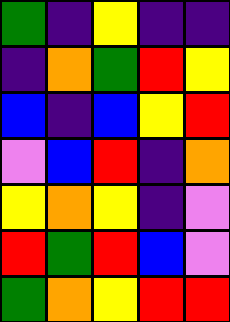[["green", "indigo", "yellow", "indigo", "indigo"], ["indigo", "orange", "green", "red", "yellow"], ["blue", "indigo", "blue", "yellow", "red"], ["violet", "blue", "red", "indigo", "orange"], ["yellow", "orange", "yellow", "indigo", "violet"], ["red", "green", "red", "blue", "violet"], ["green", "orange", "yellow", "red", "red"]]